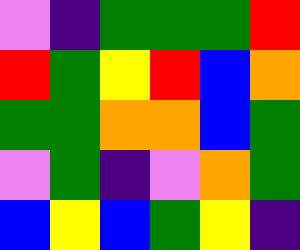[["violet", "indigo", "green", "green", "green", "red"], ["red", "green", "yellow", "red", "blue", "orange"], ["green", "green", "orange", "orange", "blue", "green"], ["violet", "green", "indigo", "violet", "orange", "green"], ["blue", "yellow", "blue", "green", "yellow", "indigo"]]